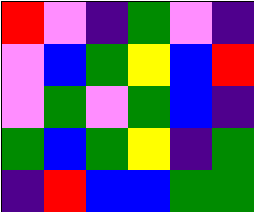[["red", "violet", "indigo", "green", "violet", "indigo"], ["violet", "blue", "green", "yellow", "blue", "red"], ["violet", "green", "violet", "green", "blue", "indigo"], ["green", "blue", "green", "yellow", "indigo", "green"], ["indigo", "red", "blue", "blue", "green", "green"]]